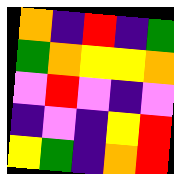[["orange", "indigo", "red", "indigo", "green"], ["green", "orange", "yellow", "yellow", "orange"], ["violet", "red", "violet", "indigo", "violet"], ["indigo", "violet", "indigo", "yellow", "red"], ["yellow", "green", "indigo", "orange", "red"]]